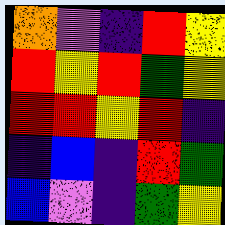[["orange", "violet", "indigo", "red", "yellow"], ["red", "yellow", "red", "green", "yellow"], ["red", "red", "yellow", "red", "indigo"], ["indigo", "blue", "indigo", "red", "green"], ["blue", "violet", "indigo", "green", "yellow"]]